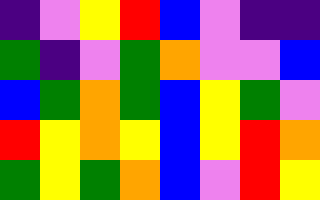[["indigo", "violet", "yellow", "red", "blue", "violet", "indigo", "indigo"], ["green", "indigo", "violet", "green", "orange", "violet", "violet", "blue"], ["blue", "green", "orange", "green", "blue", "yellow", "green", "violet"], ["red", "yellow", "orange", "yellow", "blue", "yellow", "red", "orange"], ["green", "yellow", "green", "orange", "blue", "violet", "red", "yellow"]]